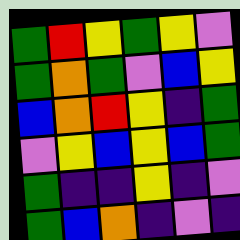[["green", "red", "yellow", "green", "yellow", "violet"], ["green", "orange", "green", "violet", "blue", "yellow"], ["blue", "orange", "red", "yellow", "indigo", "green"], ["violet", "yellow", "blue", "yellow", "blue", "green"], ["green", "indigo", "indigo", "yellow", "indigo", "violet"], ["green", "blue", "orange", "indigo", "violet", "indigo"]]